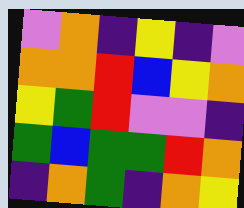[["violet", "orange", "indigo", "yellow", "indigo", "violet"], ["orange", "orange", "red", "blue", "yellow", "orange"], ["yellow", "green", "red", "violet", "violet", "indigo"], ["green", "blue", "green", "green", "red", "orange"], ["indigo", "orange", "green", "indigo", "orange", "yellow"]]